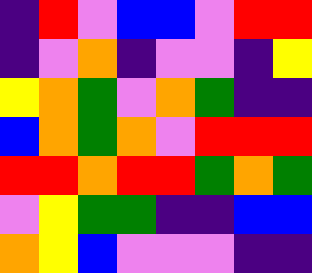[["indigo", "red", "violet", "blue", "blue", "violet", "red", "red"], ["indigo", "violet", "orange", "indigo", "violet", "violet", "indigo", "yellow"], ["yellow", "orange", "green", "violet", "orange", "green", "indigo", "indigo"], ["blue", "orange", "green", "orange", "violet", "red", "red", "red"], ["red", "red", "orange", "red", "red", "green", "orange", "green"], ["violet", "yellow", "green", "green", "indigo", "indigo", "blue", "blue"], ["orange", "yellow", "blue", "violet", "violet", "violet", "indigo", "indigo"]]